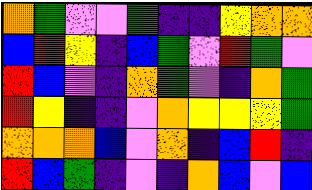[["orange", "green", "violet", "violet", "green", "indigo", "indigo", "yellow", "orange", "orange"], ["blue", "red", "yellow", "indigo", "blue", "green", "violet", "red", "green", "violet"], ["red", "blue", "violet", "indigo", "orange", "green", "violet", "indigo", "orange", "green"], ["red", "yellow", "indigo", "indigo", "violet", "orange", "yellow", "yellow", "yellow", "green"], ["orange", "orange", "orange", "blue", "violet", "orange", "indigo", "blue", "red", "indigo"], ["red", "blue", "green", "indigo", "violet", "indigo", "orange", "blue", "violet", "blue"]]